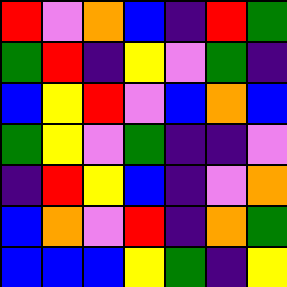[["red", "violet", "orange", "blue", "indigo", "red", "green"], ["green", "red", "indigo", "yellow", "violet", "green", "indigo"], ["blue", "yellow", "red", "violet", "blue", "orange", "blue"], ["green", "yellow", "violet", "green", "indigo", "indigo", "violet"], ["indigo", "red", "yellow", "blue", "indigo", "violet", "orange"], ["blue", "orange", "violet", "red", "indigo", "orange", "green"], ["blue", "blue", "blue", "yellow", "green", "indigo", "yellow"]]